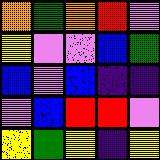[["orange", "green", "orange", "red", "violet"], ["yellow", "violet", "violet", "blue", "green"], ["blue", "violet", "blue", "indigo", "indigo"], ["violet", "blue", "red", "red", "violet"], ["yellow", "green", "yellow", "indigo", "yellow"]]